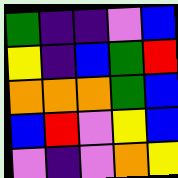[["green", "indigo", "indigo", "violet", "blue"], ["yellow", "indigo", "blue", "green", "red"], ["orange", "orange", "orange", "green", "blue"], ["blue", "red", "violet", "yellow", "blue"], ["violet", "indigo", "violet", "orange", "yellow"]]